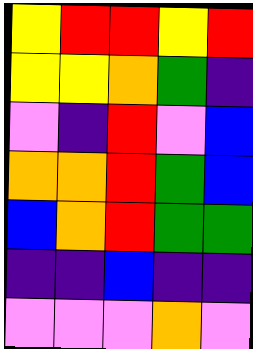[["yellow", "red", "red", "yellow", "red"], ["yellow", "yellow", "orange", "green", "indigo"], ["violet", "indigo", "red", "violet", "blue"], ["orange", "orange", "red", "green", "blue"], ["blue", "orange", "red", "green", "green"], ["indigo", "indigo", "blue", "indigo", "indigo"], ["violet", "violet", "violet", "orange", "violet"]]